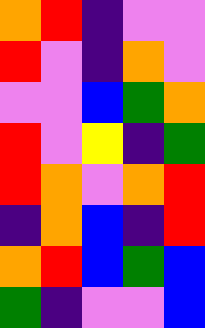[["orange", "red", "indigo", "violet", "violet"], ["red", "violet", "indigo", "orange", "violet"], ["violet", "violet", "blue", "green", "orange"], ["red", "violet", "yellow", "indigo", "green"], ["red", "orange", "violet", "orange", "red"], ["indigo", "orange", "blue", "indigo", "red"], ["orange", "red", "blue", "green", "blue"], ["green", "indigo", "violet", "violet", "blue"]]